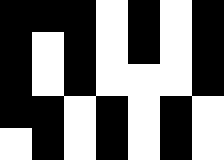[["black", "black", "black", "white", "black", "white", "black"], ["black", "white", "black", "white", "black", "white", "black"], ["black", "white", "black", "white", "white", "white", "black"], ["black", "black", "white", "black", "white", "black", "white"], ["white", "black", "white", "black", "white", "black", "white"]]